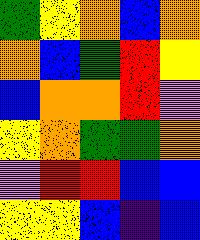[["green", "yellow", "orange", "blue", "orange"], ["orange", "blue", "green", "red", "yellow"], ["blue", "orange", "orange", "red", "violet"], ["yellow", "orange", "green", "green", "orange"], ["violet", "red", "red", "blue", "blue"], ["yellow", "yellow", "blue", "indigo", "blue"]]